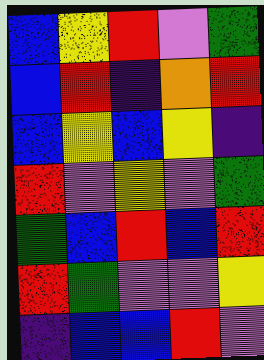[["blue", "yellow", "red", "violet", "green"], ["blue", "red", "indigo", "orange", "red"], ["blue", "yellow", "blue", "yellow", "indigo"], ["red", "violet", "yellow", "violet", "green"], ["green", "blue", "red", "blue", "red"], ["red", "green", "violet", "violet", "yellow"], ["indigo", "blue", "blue", "red", "violet"]]